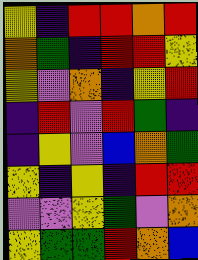[["yellow", "indigo", "red", "red", "orange", "red"], ["orange", "green", "indigo", "red", "red", "yellow"], ["yellow", "violet", "orange", "indigo", "yellow", "red"], ["indigo", "red", "violet", "red", "green", "indigo"], ["indigo", "yellow", "violet", "blue", "orange", "green"], ["yellow", "indigo", "yellow", "indigo", "red", "red"], ["violet", "violet", "yellow", "green", "violet", "orange"], ["yellow", "green", "green", "red", "orange", "blue"]]